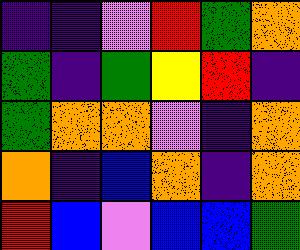[["indigo", "indigo", "violet", "red", "green", "orange"], ["green", "indigo", "green", "yellow", "red", "indigo"], ["green", "orange", "orange", "violet", "indigo", "orange"], ["orange", "indigo", "blue", "orange", "indigo", "orange"], ["red", "blue", "violet", "blue", "blue", "green"]]